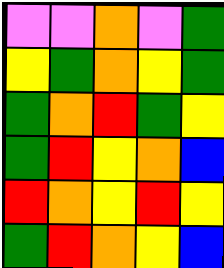[["violet", "violet", "orange", "violet", "green"], ["yellow", "green", "orange", "yellow", "green"], ["green", "orange", "red", "green", "yellow"], ["green", "red", "yellow", "orange", "blue"], ["red", "orange", "yellow", "red", "yellow"], ["green", "red", "orange", "yellow", "blue"]]